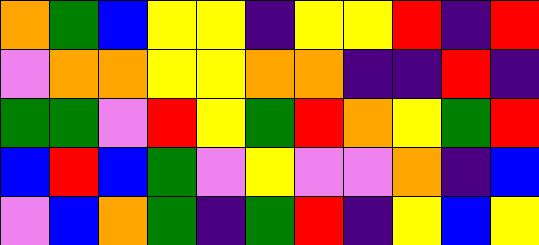[["orange", "green", "blue", "yellow", "yellow", "indigo", "yellow", "yellow", "red", "indigo", "red"], ["violet", "orange", "orange", "yellow", "yellow", "orange", "orange", "indigo", "indigo", "red", "indigo"], ["green", "green", "violet", "red", "yellow", "green", "red", "orange", "yellow", "green", "red"], ["blue", "red", "blue", "green", "violet", "yellow", "violet", "violet", "orange", "indigo", "blue"], ["violet", "blue", "orange", "green", "indigo", "green", "red", "indigo", "yellow", "blue", "yellow"]]